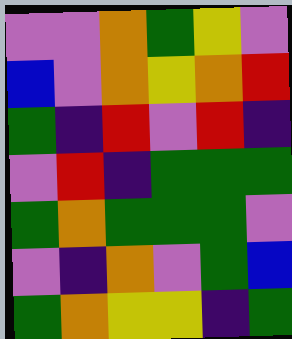[["violet", "violet", "orange", "green", "yellow", "violet"], ["blue", "violet", "orange", "yellow", "orange", "red"], ["green", "indigo", "red", "violet", "red", "indigo"], ["violet", "red", "indigo", "green", "green", "green"], ["green", "orange", "green", "green", "green", "violet"], ["violet", "indigo", "orange", "violet", "green", "blue"], ["green", "orange", "yellow", "yellow", "indigo", "green"]]